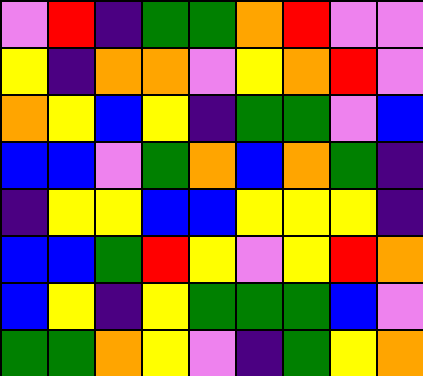[["violet", "red", "indigo", "green", "green", "orange", "red", "violet", "violet"], ["yellow", "indigo", "orange", "orange", "violet", "yellow", "orange", "red", "violet"], ["orange", "yellow", "blue", "yellow", "indigo", "green", "green", "violet", "blue"], ["blue", "blue", "violet", "green", "orange", "blue", "orange", "green", "indigo"], ["indigo", "yellow", "yellow", "blue", "blue", "yellow", "yellow", "yellow", "indigo"], ["blue", "blue", "green", "red", "yellow", "violet", "yellow", "red", "orange"], ["blue", "yellow", "indigo", "yellow", "green", "green", "green", "blue", "violet"], ["green", "green", "orange", "yellow", "violet", "indigo", "green", "yellow", "orange"]]